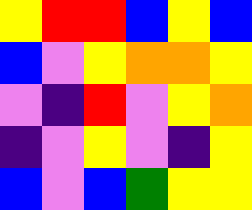[["yellow", "red", "red", "blue", "yellow", "blue"], ["blue", "violet", "yellow", "orange", "orange", "yellow"], ["violet", "indigo", "red", "violet", "yellow", "orange"], ["indigo", "violet", "yellow", "violet", "indigo", "yellow"], ["blue", "violet", "blue", "green", "yellow", "yellow"]]